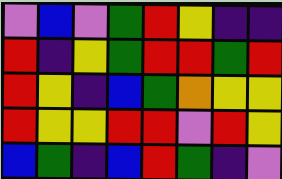[["violet", "blue", "violet", "green", "red", "yellow", "indigo", "indigo"], ["red", "indigo", "yellow", "green", "red", "red", "green", "red"], ["red", "yellow", "indigo", "blue", "green", "orange", "yellow", "yellow"], ["red", "yellow", "yellow", "red", "red", "violet", "red", "yellow"], ["blue", "green", "indigo", "blue", "red", "green", "indigo", "violet"]]